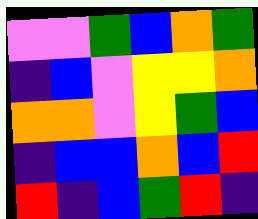[["violet", "violet", "green", "blue", "orange", "green"], ["indigo", "blue", "violet", "yellow", "yellow", "orange"], ["orange", "orange", "violet", "yellow", "green", "blue"], ["indigo", "blue", "blue", "orange", "blue", "red"], ["red", "indigo", "blue", "green", "red", "indigo"]]